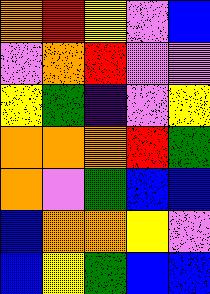[["orange", "red", "yellow", "violet", "blue"], ["violet", "orange", "red", "violet", "violet"], ["yellow", "green", "indigo", "violet", "yellow"], ["orange", "orange", "orange", "red", "green"], ["orange", "violet", "green", "blue", "blue"], ["blue", "orange", "orange", "yellow", "violet"], ["blue", "yellow", "green", "blue", "blue"]]